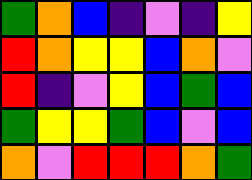[["green", "orange", "blue", "indigo", "violet", "indigo", "yellow"], ["red", "orange", "yellow", "yellow", "blue", "orange", "violet"], ["red", "indigo", "violet", "yellow", "blue", "green", "blue"], ["green", "yellow", "yellow", "green", "blue", "violet", "blue"], ["orange", "violet", "red", "red", "red", "orange", "green"]]